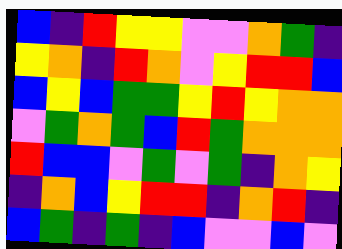[["blue", "indigo", "red", "yellow", "yellow", "violet", "violet", "orange", "green", "indigo"], ["yellow", "orange", "indigo", "red", "orange", "violet", "yellow", "red", "red", "blue"], ["blue", "yellow", "blue", "green", "green", "yellow", "red", "yellow", "orange", "orange"], ["violet", "green", "orange", "green", "blue", "red", "green", "orange", "orange", "orange"], ["red", "blue", "blue", "violet", "green", "violet", "green", "indigo", "orange", "yellow"], ["indigo", "orange", "blue", "yellow", "red", "red", "indigo", "orange", "red", "indigo"], ["blue", "green", "indigo", "green", "indigo", "blue", "violet", "violet", "blue", "violet"]]